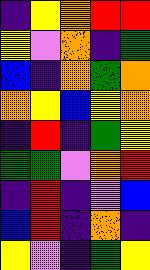[["indigo", "yellow", "orange", "red", "red"], ["yellow", "violet", "orange", "indigo", "green"], ["blue", "indigo", "orange", "green", "orange"], ["orange", "yellow", "blue", "yellow", "orange"], ["indigo", "red", "indigo", "green", "yellow"], ["green", "green", "violet", "orange", "red"], ["indigo", "red", "indigo", "violet", "blue"], ["blue", "red", "indigo", "orange", "indigo"], ["yellow", "violet", "indigo", "green", "yellow"]]